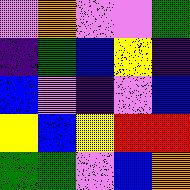[["violet", "orange", "violet", "violet", "green"], ["indigo", "green", "blue", "yellow", "indigo"], ["blue", "violet", "indigo", "violet", "blue"], ["yellow", "blue", "yellow", "red", "red"], ["green", "green", "violet", "blue", "orange"]]